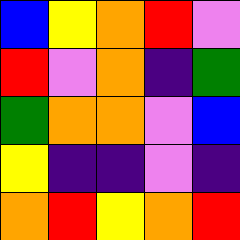[["blue", "yellow", "orange", "red", "violet"], ["red", "violet", "orange", "indigo", "green"], ["green", "orange", "orange", "violet", "blue"], ["yellow", "indigo", "indigo", "violet", "indigo"], ["orange", "red", "yellow", "orange", "red"]]